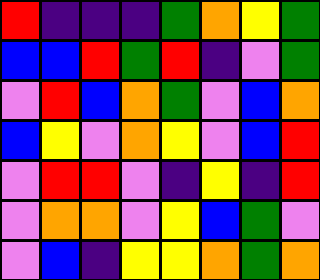[["red", "indigo", "indigo", "indigo", "green", "orange", "yellow", "green"], ["blue", "blue", "red", "green", "red", "indigo", "violet", "green"], ["violet", "red", "blue", "orange", "green", "violet", "blue", "orange"], ["blue", "yellow", "violet", "orange", "yellow", "violet", "blue", "red"], ["violet", "red", "red", "violet", "indigo", "yellow", "indigo", "red"], ["violet", "orange", "orange", "violet", "yellow", "blue", "green", "violet"], ["violet", "blue", "indigo", "yellow", "yellow", "orange", "green", "orange"]]